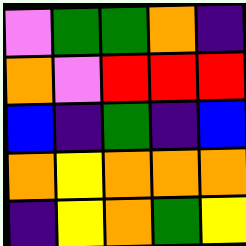[["violet", "green", "green", "orange", "indigo"], ["orange", "violet", "red", "red", "red"], ["blue", "indigo", "green", "indigo", "blue"], ["orange", "yellow", "orange", "orange", "orange"], ["indigo", "yellow", "orange", "green", "yellow"]]